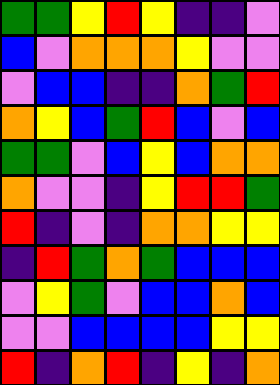[["green", "green", "yellow", "red", "yellow", "indigo", "indigo", "violet"], ["blue", "violet", "orange", "orange", "orange", "yellow", "violet", "violet"], ["violet", "blue", "blue", "indigo", "indigo", "orange", "green", "red"], ["orange", "yellow", "blue", "green", "red", "blue", "violet", "blue"], ["green", "green", "violet", "blue", "yellow", "blue", "orange", "orange"], ["orange", "violet", "violet", "indigo", "yellow", "red", "red", "green"], ["red", "indigo", "violet", "indigo", "orange", "orange", "yellow", "yellow"], ["indigo", "red", "green", "orange", "green", "blue", "blue", "blue"], ["violet", "yellow", "green", "violet", "blue", "blue", "orange", "blue"], ["violet", "violet", "blue", "blue", "blue", "blue", "yellow", "yellow"], ["red", "indigo", "orange", "red", "indigo", "yellow", "indigo", "orange"]]